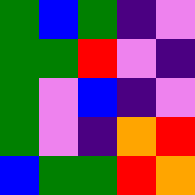[["green", "blue", "green", "indigo", "violet"], ["green", "green", "red", "violet", "indigo"], ["green", "violet", "blue", "indigo", "violet"], ["green", "violet", "indigo", "orange", "red"], ["blue", "green", "green", "red", "orange"]]